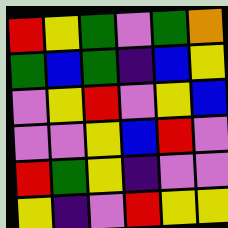[["red", "yellow", "green", "violet", "green", "orange"], ["green", "blue", "green", "indigo", "blue", "yellow"], ["violet", "yellow", "red", "violet", "yellow", "blue"], ["violet", "violet", "yellow", "blue", "red", "violet"], ["red", "green", "yellow", "indigo", "violet", "violet"], ["yellow", "indigo", "violet", "red", "yellow", "yellow"]]